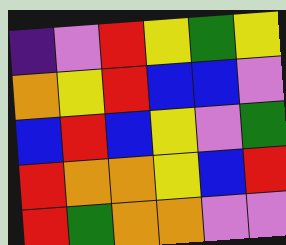[["indigo", "violet", "red", "yellow", "green", "yellow"], ["orange", "yellow", "red", "blue", "blue", "violet"], ["blue", "red", "blue", "yellow", "violet", "green"], ["red", "orange", "orange", "yellow", "blue", "red"], ["red", "green", "orange", "orange", "violet", "violet"]]